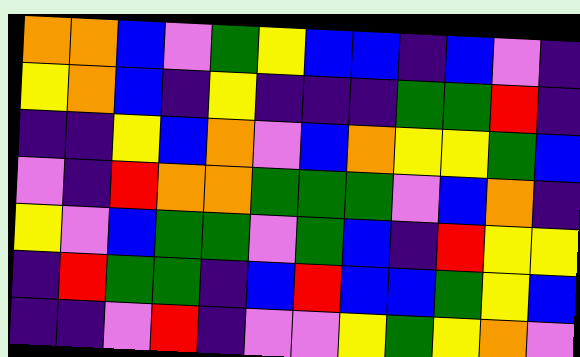[["orange", "orange", "blue", "violet", "green", "yellow", "blue", "blue", "indigo", "blue", "violet", "indigo"], ["yellow", "orange", "blue", "indigo", "yellow", "indigo", "indigo", "indigo", "green", "green", "red", "indigo"], ["indigo", "indigo", "yellow", "blue", "orange", "violet", "blue", "orange", "yellow", "yellow", "green", "blue"], ["violet", "indigo", "red", "orange", "orange", "green", "green", "green", "violet", "blue", "orange", "indigo"], ["yellow", "violet", "blue", "green", "green", "violet", "green", "blue", "indigo", "red", "yellow", "yellow"], ["indigo", "red", "green", "green", "indigo", "blue", "red", "blue", "blue", "green", "yellow", "blue"], ["indigo", "indigo", "violet", "red", "indigo", "violet", "violet", "yellow", "green", "yellow", "orange", "violet"]]